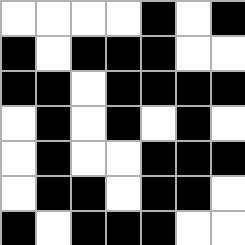[["white", "white", "white", "white", "black", "white", "black"], ["black", "white", "black", "black", "black", "white", "white"], ["black", "black", "white", "black", "black", "black", "black"], ["white", "black", "white", "black", "white", "black", "white"], ["white", "black", "white", "white", "black", "black", "black"], ["white", "black", "black", "white", "black", "black", "white"], ["black", "white", "black", "black", "black", "white", "white"]]